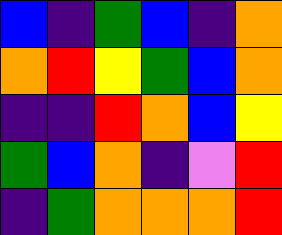[["blue", "indigo", "green", "blue", "indigo", "orange"], ["orange", "red", "yellow", "green", "blue", "orange"], ["indigo", "indigo", "red", "orange", "blue", "yellow"], ["green", "blue", "orange", "indigo", "violet", "red"], ["indigo", "green", "orange", "orange", "orange", "red"]]